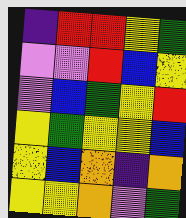[["indigo", "red", "red", "yellow", "green"], ["violet", "violet", "red", "blue", "yellow"], ["violet", "blue", "green", "yellow", "red"], ["yellow", "green", "yellow", "yellow", "blue"], ["yellow", "blue", "orange", "indigo", "orange"], ["yellow", "yellow", "orange", "violet", "green"]]